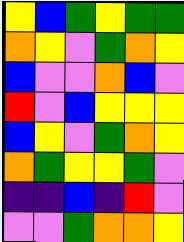[["yellow", "blue", "green", "yellow", "green", "green"], ["orange", "yellow", "violet", "green", "orange", "yellow"], ["blue", "violet", "violet", "orange", "blue", "violet"], ["red", "violet", "blue", "yellow", "yellow", "yellow"], ["blue", "yellow", "violet", "green", "orange", "yellow"], ["orange", "green", "yellow", "yellow", "green", "violet"], ["indigo", "indigo", "blue", "indigo", "red", "violet"], ["violet", "violet", "green", "orange", "orange", "yellow"]]